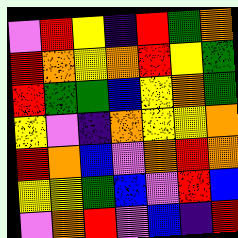[["violet", "red", "yellow", "indigo", "red", "green", "orange"], ["red", "orange", "yellow", "orange", "red", "yellow", "green"], ["red", "green", "green", "blue", "yellow", "orange", "green"], ["yellow", "violet", "indigo", "orange", "yellow", "yellow", "orange"], ["red", "orange", "blue", "violet", "orange", "red", "orange"], ["yellow", "yellow", "green", "blue", "violet", "red", "blue"], ["violet", "orange", "red", "violet", "blue", "indigo", "red"]]